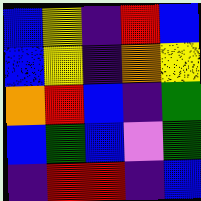[["blue", "yellow", "indigo", "red", "blue"], ["blue", "yellow", "indigo", "orange", "yellow"], ["orange", "red", "blue", "indigo", "green"], ["blue", "green", "blue", "violet", "green"], ["indigo", "red", "red", "indigo", "blue"]]